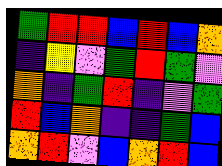[["green", "red", "red", "blue", "red", "blue", "orange"], ["indigo", "yellow", "violet", "green", "red", "green", "violet"], ["orange", "indigo", "green", "red", "indigo", "violet", "green"], ["red", "blue", "orange", "indigo", "indigo", "green", "blue"], ["orange", "red", "violet", "blue", "orange", "red", "blue"]]